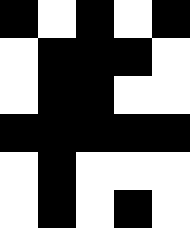[["black", "white", "black", "white", "black"], ["white", "black", "black", "black", "white"], ["white", "black", "black", "white", "white"], ["black", "black", "black", "black", "black"], ["white", "black", "white", "white", "white"], ["white", "black", "white", "black", "white"]]